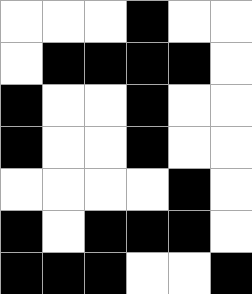[["white", "white", "white", "black", "white", "white"], ["white", "black", "black", "black", "black", "white"], ["black", "white", "white", "black", "white", "white"], ["black", "white", "white", "black", "white", "white"], ["white", "white", "white", "white", "black", "white"], ["black", "white", "black", "black", "black", "white"], ["black", "black", "black", "white", "white", "black"]]